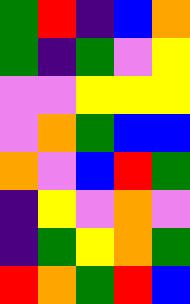[["green", "red", "indigo", "blue", "orange"], ["green", "indigo", "green", "violet", "yellow"], ["violet", "violet", "yellow", "yellow", "yellow"], ["violet", "orange", "green", "blue", "blue"], ["orange", "violet", "blue", "red", "green"], ["indigo", "yellow", "violet", "orange", "violet"], ["indigo", "green", "yellow", "orange", "green"], ["red", "orange", "green", "red", "blue"]]